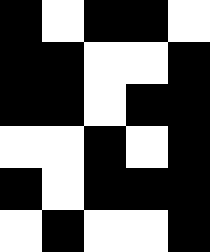[["black", "white", "black", "black", "white"], ["black", "black", "white", "white", "black"], ["black", "black", "white", "black", "black"], ["white", "white", "black", "white", "black"], ["black", "white", "black", "black", "black"], ["white", "black", "white", "white", "black"]]